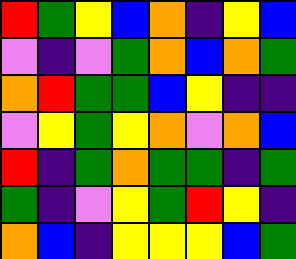[["red", "green", "yellow", "blue", "orange", "indigo", "yellow", "blue"], ["violet", "indigo", "violet", "green", "orange", "blue", "orange", "green"], ["orange", "red", "green", "green", "blue", "yellow", "indigo", "indigo"], ["violet", "yellow", "green", "yellow", "orange", "violet", "orange", "blue"], ["red", "indigo", "green", "orange", "green", "green", "indigo", "green"], ["green", "indigo", "violet", "yellow", "green", "red", "yellow", "indigo"], ["orange", "blue", "indigo", "yellow", "yellow", "yellow", "blue", "green"]]